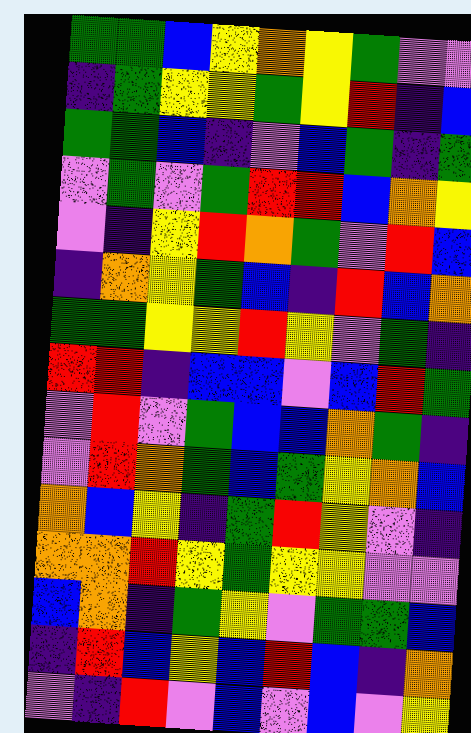[["green", "green", "blue", "yellow", "orange", "yellow", "green", "violet", "violet"], ["indigo", "green", "yellow", "yellow", "green", "yellow", "red", "indigo", "blue"], ["green", "green", "blue", "indigo", "violet", "blue", "green", "indigo", "green"], ["violet", "green", "violet", "green", "red", "red", "blue", "orange", "yellow"], ["violet", "indigo", "yellow", "red", "orange", "green", "violet", "red", "blue"], ["indigo", "orange", "yellow", "green", "blue", "indigo", "red", "blue", "orange"], ["green", "green", "yellow", "yellow", "red", "yellow", "violet", "green", "indigo"], ["red", "red", "indigo", "blue", "blue", "violet", "blue", "red", "green"], ["violet", "red", "violet", "green", "blue", "blue", "orange", "green", "indigo"], ["violet", "red", "orange", "green", "blue", "green", "yellow", "orange", "blue"], ["orange", "blue", "yellow", "indigo", "green", "red", "yellow", "violet", "indigo"], ["orange", "orange", "red", "yellow", "green", "yellow", "yellow", "violet", "violet"], ["blue", "orange", "indigo", "green", "yellow", "violet", "green", "green", "blue"], ["indigo", "red", "blue", "yellow", "blue", "red", "blue", "indigo", "orange"], ["violet", "indigo", "red", "violet", "blue", "violet", "blue", "violet", "yellow"]]